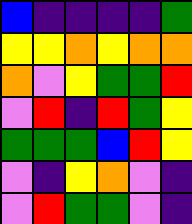[["blue", "indigo", "indigo", "indigo", "indigo", "green"], ["yellow", "yellow", "orange", "yellow", "orange", "orange"], ["orange", "violet", "yellow", "green", "green", "red"], ["violet", "red", "indigo", "red", "green", "yellow"], ["green", "green", "green", "blue", "red", "yellow"], ["violet", "indigo", "yellow", "orange", "violet", "indigo"], ["violet", "red", "green", "green", "violet", "indigo"]]